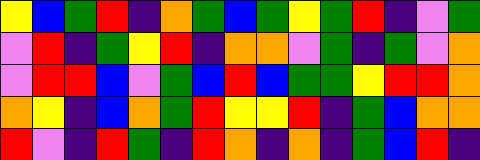[["yellow", "blue", "green", "red", "indigo", "orange", "green", "blue", "green", "yellow", "green", "red", "indigo", "violet", "green"], ["violet", "red", "indigo", "green", "yellow", "red", "indigo", "orange", "orange", "violet", "green", "indigo", "green", "violet", "orange"], ["violet", "red", "red", "blue", "violet", "green", "blue", "red", "blue", "green", "green", "yellow", "red", "red", "orange"], ["orange", "yellow", "indigo", "blue", "orange", "green", "red", "yellow", "yellow", "red", "indigo", "green", "blue", "orange", "orange"], ["red", "violet", "indigo", "red", "green", "indigo", "red", "orange", "indigo", "orange", "indigo", "green", "blue", "red", "indigo"]]